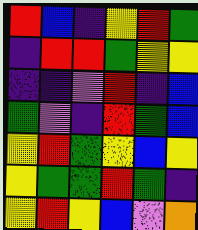[["red", "blue", "indigo", "yellow", "red", "green"], ["indigo", "red", "red", "green", "yellow", "yellow"], ["indigo", "indigo", "violet", "red", "indigo", "blue"], ["green", "violet", "indigo", "red", "green", "blue"], ["yellow", "red", "green", "yellow", "blue", "yellow"], ["yellow", "green", "green", "red", "green", "indigo"], ["yellow", "red", "yellow", "blue", "violet", "orange"]]